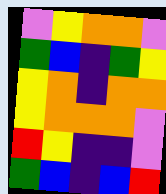[["violet", "yellow", "orange", "orange", "violet"], ["green", "blue", "indigo", "green", "yellow"], ["yellow", "orange", "indigo", "orange", "orange"], ["yellow", "orange", "orange", "orange", "violet"], ["red", "yellow", "indigo", "indigo", "violet"], ["green", "blue", "indigo", "blue", "red"]]